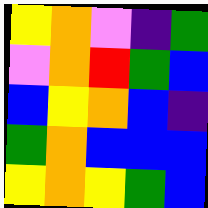[["yellow", "orange", "violet", "indigo", "green"], ["violet", "orange", "red", "green", "blue"], ["blue", "yellow", "orange", "blue", "indigo"], ["green", "orange", "blue", "blue", "blue"], ["yellow", "orange", "yellow", "green", "blue"]]